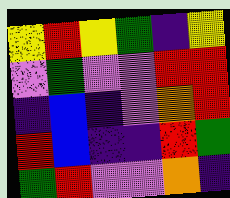[["yellow", "red", "yellow", "green", "indigo", "yellow"], ["violet", "green", "violet", "violet", "red", "red"], ["indigo", "blue", "indigo", "violet", "orange", "red"], ["red", "blue", "indigo", "indigo", "red", "green"], ["green", "red", "violet", "violet", "orange", "indigo"]]